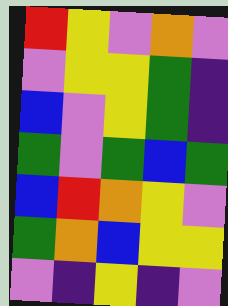[["red", "yellow", "violet", "orange", "violet"], ["violet", "yellow", "yellow", "green", "indigo"], ["blue", "violet", "yellow", "green", "indigo"], ["green", "violet", "green", "blue", "green"], ["blue", "red", "orange", "yellow", "violet"], ["green", "orange", "blue", "yellow", "yellow"], ["violet", "indigo", "yellow", "indigo", "violet"]]